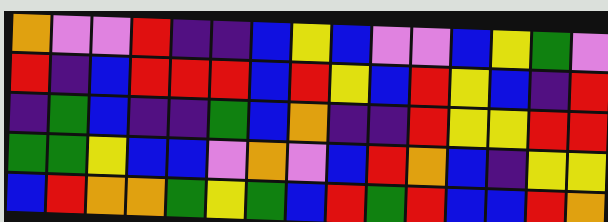[["orange", "violet", "violet", "red", "indigo", "indigo", "blue", "yellow", "blue", "violet", "violet", "blue", "yellow", "green", "violet"], ["red", "indigo", "blue", "red", "red", "red", "blue", "red", "yellow", "blue", "red", "yellow", "blue", "indigo", "red"], ["indigo", "green", "blue", "indigo", "indigo", "green", "blue", "orange", "indigo", "indigo", "red", "yellow", "yellow", "red", "red"], ["green", "green", "yellow", "blue", "blue", "violet", "orange", "violet", "blue", "red", "orange", "blue", "indigo", "yellow", "yellow"], ["blue", "red", "orange", "orange", "green", "yellow", "green", "blue", "red", "green", "red", "blue", "blue", "red", "orange"]]